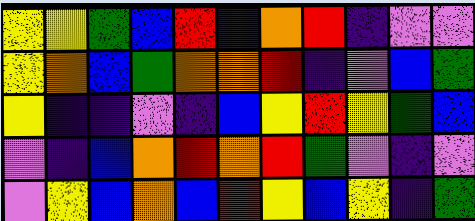[["yellow", "yellow", "green", "blue", "red", "indigo", "orange", "red", "indigo", "violet", "violet"], ["yellow", "orange", "blue", "green", "orange", "orange", "red", "indigo", "violet", "blue", "green"], ["yellow", "indigo", "indigo", "violet", "indigo", "blue", "yellow", "red", "yellow", "green", "blue"], ["violet", "indigo", "blue", "orange", "red", "orange", "red", "green", "violet", "indigo", "violet"], ["violet", "yellow", "blue", "orange", "blue", "red", "yellow", "blue", "yellow", "indigo", "green"]]